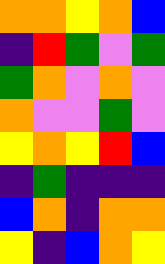[["orange", "orange", "yellow", "orange", "blue"], ["indigo", "red", "green", "violet", "green"], ["green", "orange", "violet", "orange", "violet"], ["orange", "violet", "violet", "green", "violet"], ["yellow", "orange", "yellow", "red", "blue"], ["indigo", "green", "indigo", "indigo", "indigo"], ["blue", "orange", "indigo", "orange", "orange"], ["yellow", "indigo", "blue", "orange", "yellow"]]